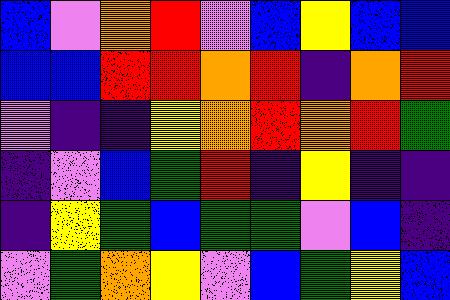[["blue", "violet", "orange", "red", "violet", "blue", "yellow", "blue", "blue"], ["blue", "blue", "red", "red", "orange", "red", "indigo", "orange", "red"], ["violet", "indigo", "indigo", "yellow", "orange", "red", "orange", "red", "green"], ["indigo", "violet", "blue", "green", "red", "indigo", "yellow", "indigo", "indigo"], ["indigo", "yellow", "green", "blue", "green", "green", "violet", "blue", "indigo"], ["violet", "green", "orange", "yellow", "violet", "blue", "green", "yellow", "blue"]]